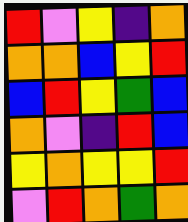[["red", "violet", "yellow", "indigo", "orange"], ["orange", "orange", "blue", "yellow", "red"], ["blue", "red", "yellow", "green", "blue"], ["orange", "violet", "indigo", "red", "blue"], ["yellow", "orange", "yellow", "yellow", "red"], ["violet", "red", "orange", "green", "orange"]]